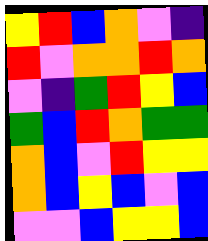[["yellow", "red", "blue", "orange", "violet", "indigo"], ["red", "violet", "orange", "orange", "red", "orange"], ["violet", "indigo", "green", "red", "yellow", "blue"], ["green", "blue", "red", "orange", "green", "green"], ["orange", "blue", "violet", "red", "yellow", "yellow"], ["orange", "blue", "yellow", "blue", "violet", "blue"], ["violet", "violet", "blue", "yellow", "yellow", "blue"]]